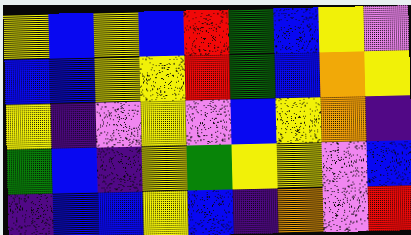[["yellow", "blue", "yellow", "blue", "red", "green", "blue", "yellow", "violet"], ["blue", "blue", "yellow", "yellow", "red", "green", "blue", "orange", "yellow"], ["yellow", "indigo", "violet", "yellow", "violet", "blue", "yellow", "orange", "indigo"], ["green", "blue", "indigo", "yellow", "green", "yellow", "yellow", "violet", "blue"], ["indigo", "blue", "blue", "yellow", "blue", "indigo", "orange", "violet", "red"]]